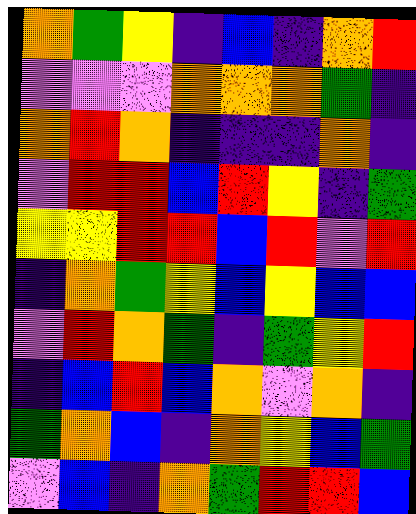[["orange", "green", "yellow", "indigo", "blue", "indigo", "orange", "red"], ["violet", "violet", "violet", "orange", "orange", "orange", "green", "indigo"], ["orange", "red", "orange", "indigo", "indigo", "indigo", "orange", "indigo"], ["violet", "red", "red", "blue", "red", "yellow", "indigo", "green"], ["yellow", "yellow", "red", "red", "blue", "red", "violet", "red"], ["indigo", "orange", "green", "yellow", "blue", "yellow", "blue", "blue"], ["violet", "red", "orange", "green", "indigo", "green", "yellow", "red"], ["indigo", "blue", "red", "blue", "orange", "violet", "orange", "indigo"], ["green", "orange", "blue", "indigo", "orange", "yellow", "blue", "green"], ["violet", "blue", "indigo", "orange", "green", "red", "red", "blue"]]